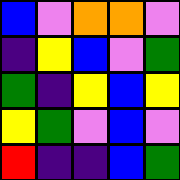[["blue", "violet", "orange", "orange", "violet"], ["indigo", "yellow", "blue", "violet", "green"], ["green", "indigo", "yellow", "blue", "yellow"], ["yellow", "green", "violet", "blue", "violet"], ["red", "indigo", "indigo", "blue", "green"]]